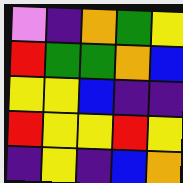[["violet", "indigo", "orange", "green", "yellow"], ["red", "green", "green", "orange", "blue"], ["yellow", "yellow", "blue", "indigo", "indigo"], ["red", "yellow", "yellow", "red", "yellow"], ["indigo", "yellow", "indigo", "blue", "orange"]]